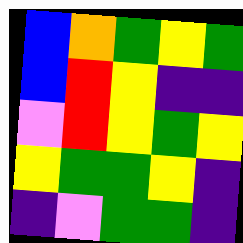[["blue", "orange", "green", "yellow", "green"], ["blue", "red", "yellow", "indigo", "indigo"], ["violet", "red", "yellow", "green", "yellow"], ["yellow", "green", "green", "yellow", "indigo"], ["indigo", "violet", "green", "green", "indigo"]]